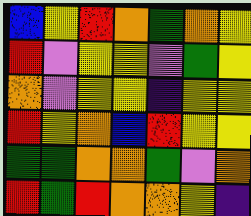[["blue", "yellow", "red", "orange", "green", "orange", "yellow"], ["red", "violet", "yellow", "yellow", "violet", "green", "yellow"], ["orange", "violet", "yellow", "yellow", "indigo", "yellow", "yellow"], ["red", "yellow", "orange", "blue", "red", "yellow", "yellow"], ["green", "green", "orange", "orange", "green", "violet", "orange"], ["red", "green", "red", "orange", "orange", "yellow", "indigo"]]